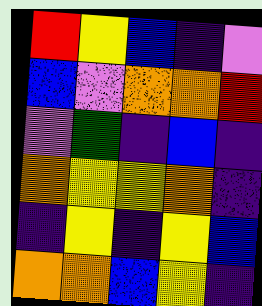[["red", "yellow", "blue", "indigo", "violet"], ["blue", "violet", "orange", "orange", "red"], ["violet", "green", "indigo", "blue", "indigo"], ["orange", "yellow", "yellow", "orange", "indigo"], ["indigo", "yellow", "indigo", "yellow", "blue"], ["orange", "orange", "blue", "yellow", "indigo"]]